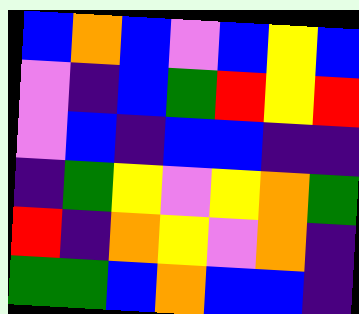[["blue", "orange", "blue", "violet", "blue", "yellow", "blue"], ["violet", "indigo", "blue", "green", "red", "yellow", "red"], ["violet", "blue", "indigo", "blue", "blue", "indigo", "indigo"], ["indigo", "green", "yellow", "violet", "yellow", "orange", "green"], ["red", "indigo", "orange", "yellow", "violet", "orange", "indigo"], ["green", "green", "blue", "orange", "blue", "blue", "indigo"]]